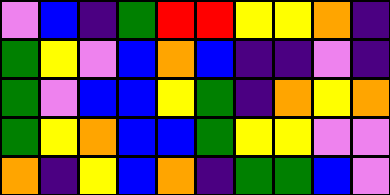[["violet", "blue", "indigo", "green", "red", "red", "yellow", "yellow", "orange", "indigo"], ["green", "yellow", "violet", "blue", "orange", "blue", "indigo", "indigo", "violet", "indigo"], ["green", "violet", "blue", "blue", "yellow", "green", "indigo", "orange", "yellow", "orange"], ["green", "yellow", "orange", "blue", "blue", "green", "yellow", "yellow", "violet", "violet"], ["orange", "indigo", "yellow", "blue", "orange", "indigo", "green", "green", "blue", "violet"]]